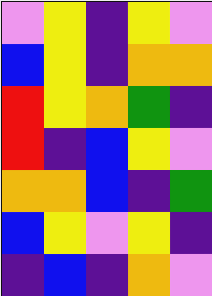[["violet", "yellow", "indigo", "yellow", "violet"], ["blue", "yellow", "indigo", "orange", "orange"], ["red", "yellow", "orange", "green", "indigo"], ["red", "indigo", "blue", "yellow", "violet"], ["orange", "orange", "blue", "indigo", "green"], ["blue", "yellow", "violet", "yellow", "indigo"], ["indigo", "blue", "indigo", "orange", "violet"]]